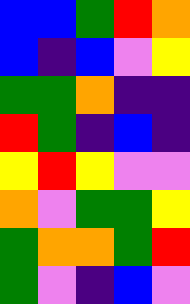[["blue", "blue", "green", "red", "orange"], ["blue", "indigo", "blue", "violet", "yellow"], ["green", "green", "orange", "indigo", "indigo"], ["red", "green", "indigo", "blue", "indigo"], ["yellow", "red", "yellow", "violet", "violet"], ["orange", "violet", "green", "green", "yellow"], ["green", "orange", "orange", "green", "red"], ["green", "violet", "indigo", "blue", "violet"]]